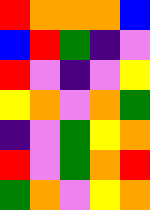[["red", "orange", "orange", "orange", "blue"], ["blue", "red", "green", "indigo", "violet"], ["red", "violet", "indigo", "violet", "yellow"], ["yellow", "orange", "violet", "orange", "green"], ["indigo", "violet", "green", "yellow", "orange"], ["red", "violet", "green", "orange", "red"], ["green", "orange", "violet", "yellow", "orange"]]